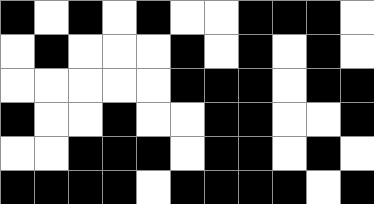[["black", "white", "black", "white", "black", "white", "white", "black", "black", "black", "white"], ["white", "black", "white", "white", "white", "black", "white", "black", "white", "black", "white"], ["white", "white", "white", "white", "white", "black", "black", "black", "white", "black", "black"], ["black", "white", "white", "black", "white", "white", "black", "black", "white", "white", "black"], ["white", "white", "black", "black", "black", "white", "black", "black", "white", "black", "white"], ["black", "black", "black", "black", "white", "black", "black", "black", "black", "white", "black"]]